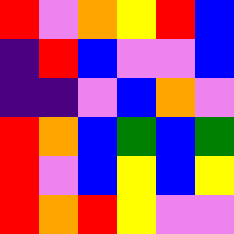[["red", "violet", "orange", "yellow", "red", "blue"], ["indigo", "red", "blue", "violet", "violet", "blue"], ["indigo", "indigo", "violet", "blue", "orange", "violet"], ["red", "orange", "blue", "green", "blue", "green"], ["red", "violet", "blue", "yellow", "blue", "yellow"], ["red", "orange", "red", "yellow", "violet", "violet"]]